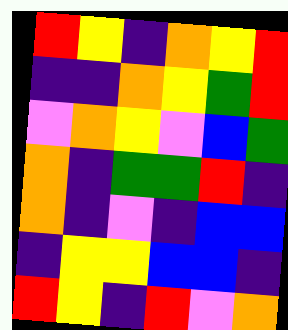[["red", "yellow", "indigo", "orange", "yellow", "red"], ["indigo", "indigo", "orange", "yellow", "green", "red"], ["violet", "orange", "yellow", "violet", "blue", "green"], ["orange", "indigo", "green", "green", "red", "indigo"], ["orange", "indigo", "violet", "indigo", "blue", "blue"], ["indigo", "yellow", "yellow", "blue", "blue", "indigo"], ["red", "yellow", "indigo", "red", "violet", "orange"]]